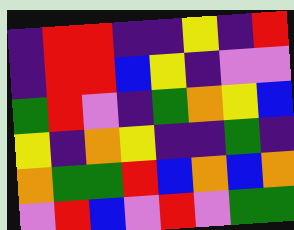[["indigo", "red", "red", "indigo", "indigo", "yellow", "indigo", "red"], ["indigo", "red", "red", "blue", "yellow", "indigo", "violet", "violet"], ["green", "red", "violet", "indigo", "green", "orange", "yellow", "blue"], ["yellow", "indigo", "orange", "yellow", "indigo", "indigo", "green", "indigo"], ["orange", "green", "green", "red", "blue", "orange", "blue", "orange"], ["violet", "red", "blue", "violet", "red", "violet", "green", "green"]]